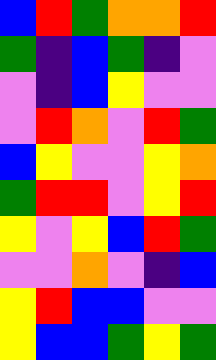[["blue", "red", "green", "orange", "orange", "red"], ["green", "indigo", "blue", "green", "indigo", "violet"], ["violet", "indigo", "blue", "yellow", "violet", "violet"], ["violet", "red", "orange", "violet", "red", "green"], ["blue", "yellow", "violet", "violet", "yellow", "orange"], ["green", "red", "red", "violet", "yellow", "red"], ["yellow", "violet", "yellow", "blue", "red", "green"], ["violet", "violet", "orange", "violet", "indigo", "blue"], ["yellow", "red", "blue", "blue", "violet", "violet"], ["yellow", "blue", "blue", "green", "yellow", "green"]]